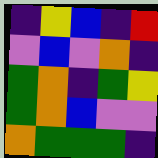[["indigo", "yellow", "blue", "indigo", "red"], ["violet", "blue", "violet", "orange", "indigo"], ["green", "orange", "indigo", "green", "yellow"], ["green", "orange", "blue", "violet", "violet"], ["orange", "green", "green", "green", "indigo"]]